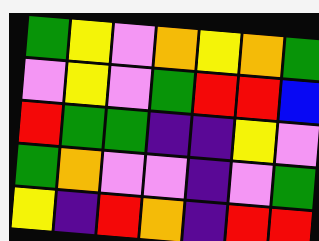[["green", "yellow", "violet", "orange", "yellow", "orange", "green"], ["violet", "yellow", "violet", "green", "red", "red", "blue"], ["red", "green", "green", "indigo", "indigo", "yellow", "violet"], ["green", "orange", "violet", "violet", "indigo", "violet", "green"], ["yellow", "indigo", "red", "orange", "indigo", "red", "red"]]